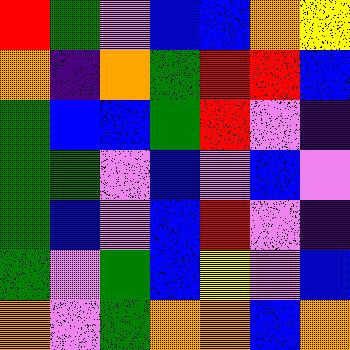[["red", "green", "violet", "blue", "blue", "orange", "yellow"], ["orange", "indigo", "orange", "green", "red", "red", "blue"], ["green", "blue", "blue", "green", "red", "violet", "indigo"], ["green", "green", "violet", "blue", "violet", "blue", "violet"], ["green", "blue", "violet", "blue", "red", "violet", "indigo"], ["green", "violet", "green", "blue", "yellow", "violet", "blue"], ["orange", "violet", "green", "orange", "orange", "blue", "orange"]]